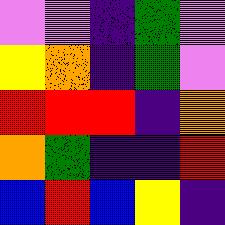[["violet", "violet", "indigo", "green", "violet"], ["yellow", "orange", "indigo", "green", "violet"], ["red", "red", "red", "indigo", "orange"], ["orange", "green", "indigo", "indigo", "red"], ["blue", "red", "blue", "yellow", "indigo"]]